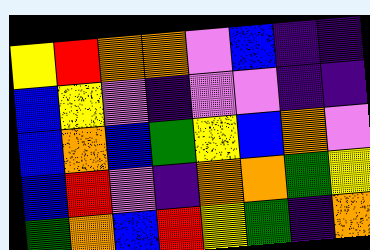[["yellow", "red", "orange", "orange", "violet", "blue", "indigo", "indigo"], ["blue", "yellow", "violet", "indigo", "violet", "violet", "indigo", "indigo"], ["blue", "orange", "blue", "green", "yellow", "blue", "orange", "violet"], ["blue", "red", "violet", "indigo", "orange", "orange", "green", "yellow"], ["green", "orange", "blue", "red", "yellow", "green", "indigo", "orange"]]